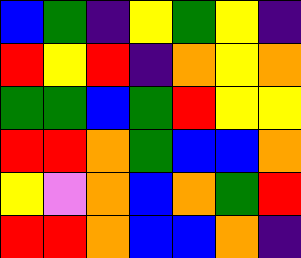[["blue", "green", "indigo", "yellow", "green", "yellow", "indigo"], ["red", "yellow", "red", "indigo", "orange", "yellow", "orange"], ["green", "green", "blue", "green", "red", "yellow", "yellow"], ["red", "red", "orange", "green", "blue", "blue", "orange"], ["yellow", "violet", "orange", "blue", "orange", "green", "red"], ["red", "red", "orange", "blue", "blue", "orange", "indigo"]]